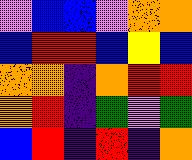[["violet", "blue", "blue", "violet", "orange", "orange"], ["blue", "red", "red", "blue", "yellow", "blue"], ["orange", "orange", "indigo", "orange", "red", "red"], ["orange", "red", "indigo", "green", "violet", "green"], ["blue", "red", "indigo", "red", "indigo", "orange"]]